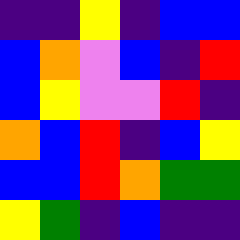[["indigo", "indigo", "yellow", "indigo", "blue", "blue"], ["blue", "orange", "violet", "blue", "indigo", "red"], ["blue", "yellow", "violet", "violet", "red", "indigo"], ["orange", "blue", "red", "indigo", "blue", "yellow"], ["blue", "blue", "red", "orange", "green", "green"], ["yellow", "green", "indigo", "blue", "indigo", "indigo"]]